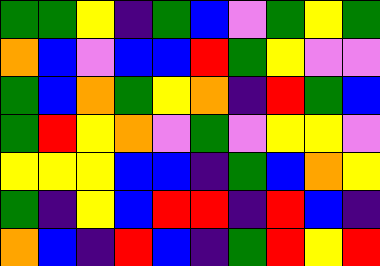[["green", "green", "yellow", "indigo", "green", "blue", "violet", "green", "yellow", "green"], ["orange", "blue", "violet", "blue", "blue", "red", "green", "yellow", "violet", "violet"], ["green", "blue", "orange", "green", "yellow", "orange", "indigo", "red", "green", "blue"], ["green", "red", "yellow", "orange", "violet", "green", "violet", "yellow", "yellow", "violet"], ["yellow", "yellow", "yellow", "blue", "blue", "indigo", "green", "blue", "orange", "yellow"], ["green", "indigo", "yellow", "blue", "red", "red", "indigo", "red", "blue", "indigo"], ["orange", "blue", "indigo", "red", "blue", "indigo", "green", "red", "yellow", "red"]]